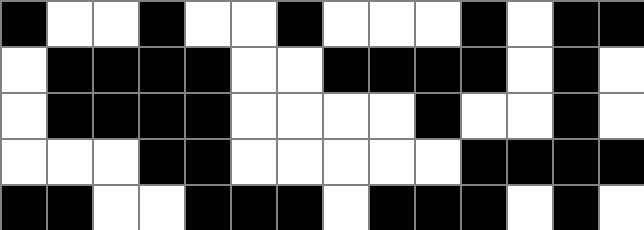[["black", "white", "white", "black", "white", "white", "black", "white", "white", "white", "black", "white", "black", "black"], ["white", "black", "black", "black", "black", "white", "white", "black", "black", "black", "black", "white", "black", "white"], ["white", "black", "black", "black", "black", "white", "white", "white", "white", "black", "white", "white", "black", "white"], ["white", "white", "white", "black", "black", "white", "white", "white", "white", "white", "black", "black", "black", "black"], ["black", "black", "white", "white", "black", "black", "black", "white", "black", "black", "black", "white", "black", "white"]]